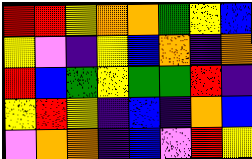[["red", "red", "yellow", "orange", "orange", "green", "yellow", "blue"], ["yellow", "violet", "indigo", "yellow", "blue", "orange", "indigo", "orange"], ["red", "blue", "green", "yellow", "green", "green", "red", "indigo"], ["yellow", "red", "yellow", "indigo", "blue", "indigo", "orange", "blue"], ["violet", "orange", "orange", "indigo", "blue", "violet", "red", "yellow"]]